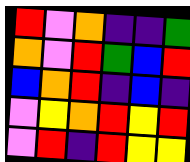[["red", "violet", "orange", "indigo", "indigo", "green"], ["orange", "violet", "red", "green", "blue", "red"], ["blue", "orange", "red", "indigo", "blue", "indigo"], ["violet", "yellow", "orange", "red", "yellow", "red"], ["violet", "red", "indigo", "red", "yellow", "yellow"]]